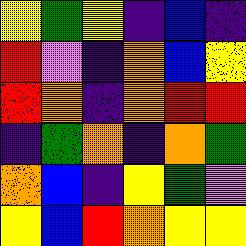[["yellow", "green", "yellow", "indigo", "blue", "indigo"], ["red", "violet", "indigo", "orange", "blue", "yellow"], ["red", "orange", "indigo", "orange", "red", "red"], ["indigo", "green", "orange", "indigo", "orange", "green"], ["orange", "blue", "indigo", "yellow", "green", "violet"], ["yellow", "blue", "red", "orange", "yellow", "yellow"]]